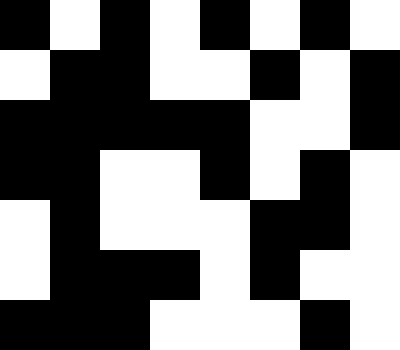[["black", "white", "black", "white", "black", "white", "black", "white"], ["white", "black", "black", "white", "white", "black", "white", "black"], ["black", "black", "black", "black", "black", "white", "white", "black"], ["black", "black", "white", "white", "black", "white", "black", "white"], ["white", "black", "white", "white", "white", "black", "black", "white"], ["white", "black", "black", "black", "white", "black", "white", "white"], ["black", "black", "black", "white", "white", "white", "black", "white"]]